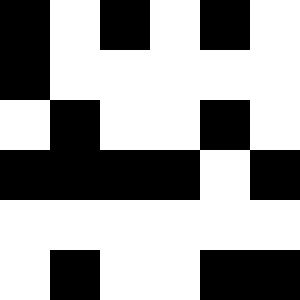[["black", "white", "black", "white", "black", "white"], ["black", "white", "white", "white", "white", "white"], ["white", "black", "white", "white", "black", "white"], ["black", "black", "black", "black", "white", "black"], ["white", "white", "white", "white", "white", "white"], ["white", "black", "white", "white", "black", "black"]]